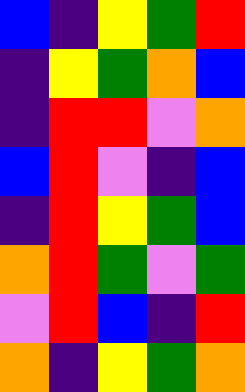[["blue", "indigo", "yellow", "green", "red"], ["indigo", "yellow", "green", "orange", "blue"], ["indigo", "red", "red", "violet", "orange"], ["blue", "red", "violet", "indigo", "blue"], ["indigo", "red", "yellow", "green", "blue"], ["orange", "red", "green", "violet", "green"], ["violet", "red", "blue", "indigo", "red"], ["orange", "indigo", "yellow", "green", "orange"]]